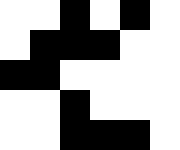[["white", "white", "black", "white", "black", "white"], ["white", "black", "black", "black", "white", "white"], ["black", "black", "white", "white", "white", "white"], ["white", "white", "black", "white", "white", "white"], ["white", "white", "black", "black", "black", "white"]]